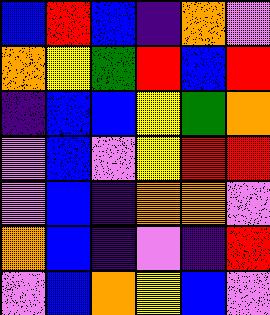[["blue", "red", "blue", "indigo", "orange", "violet"], ["orange", "yellow", "green", "red", "blue", "red"], ["indigo", "blue", "blue", "yellow", "green", "orange"], ["violet", "blue", "violet", "yellow", "red", "red"], ["violet", "blue", "indigo", "orange", "orange", "violet"], ["orange", "blue", "indigo", "violet", "indigo", "red"], ["violet", "blue", "orange", "yellow", "blue", "violet"]]